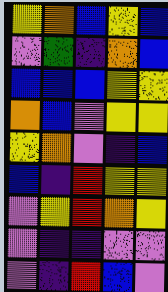[["yellow", "orange", "blue", "yellow", "blue"], ["violet", "green", "indigo", "orange", "blue"], ["blue", "blue", "blue", "yellow", "yellow"], ["orange", "blue", "violet", "yellow", "yellow"], ["yellow", "orange", "violet", "indigo", "blue"], ["blue", "indigo", "red", "yellow", "yellow"], ["violet", "yellow", "red", "orange", "yellow"], ["violet", "indigo", "indigo", "violet", "violet"], ["violet", "indigo", "red", "blue", "violet"]]